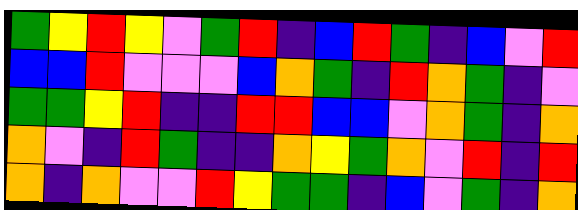[["green", "yellow", "red", "yellow", "violet", "green", "red", "indigo", "blue", "red", "green", "indigo", "blue", "violet", "red"], ["blue", "blue", "red", "violet", "violet", "violet", "blue", "orange", "green", "indigo", "red", "orange", "green", "indigo", "violet"], ["green", "green", "yellow", "red", "indigo", "indigo", "red", "red", "blue", "blue", "violet", "orange", "green", "indigo", "orange"], ["orange", "violet", "indigo", "red", "green", "indigo", "indigo", "orange", "yellow", "green", "orange", "violet", "red", "indigo", "red"], ["orange", "indigo", "orange", "violet", "violet", "red", "yellow", "green", "green", "indigo", "blue", "violet", "green", "indigo", "orange"]]